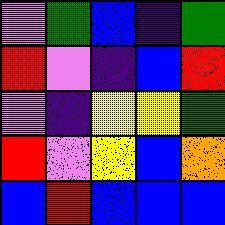[["violet", "green", "blue", "indigo", "green"], ["red", "violet", "indigo", "blue", "red"], ["violet", "indigo", "yellow", "yellow", "green"], ["red", "violet", "yellow", "blue", "orange"], ["blue", "red", "blue", "blue", "blue"]]